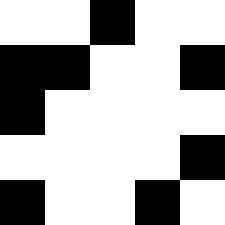[["white", "white", "black", "white", "white"], ["black", "black", "white", "white", "black"], ["black", "white", "white", "white", "white"], ["white", "white", "white", "white", "black"], ["black", "white", "white", "black", "white"]]